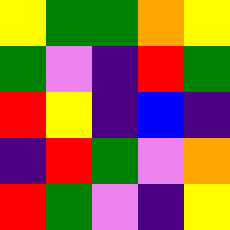[["yellow", "green", "green", "orange", "yellow"], ["green", "violet", "indigo", "red", "green"], ["red", "yellow", "indigo", "blue", "indigo"], ["indigo", "red", "green", "violet", "orange"], ["red", "green", "violet", "indigo", "yellow"]]